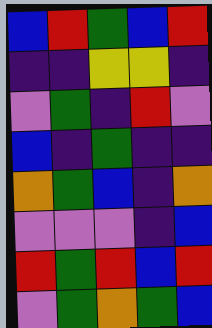[["blue", "red", "green", "blue", "red"], ["indigo", "indigo", "yellow", "yellow", "indigo"], ["violet", "green", "indigo", "red", "violet"], ["blue", "indigo", "green", "indigo", "indigo"], ["orange", "green", "blue", "indigo", "orange"], ["violet", "violet", "violet", "indigo", "blue"], ["red", "green", "red", "blue", "red"], ["violet", "green", "orange", "green", "blue"]]